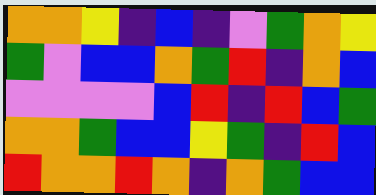[["orange", "orange", "yellow", "indigo", "blue", "indigo", "violet", "green", "orange", "yellow"], ["green", "violet", "blue", "blue", "orange", "green", "red", "indigo", "orange", "blue"], ["violet", "violet", "violet", "violet", "blue", "red", "indigo", "red", "blue", "green"], ["orange", "orange", "green", "blue", "blue", "yellow", "green", "indigo", "red", "blue"], ["red", "orange", "orange", "red", "orange", "indigo", "orange", "green", "blue", "blue"]]